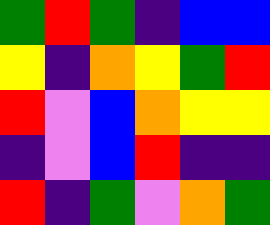[["green", "red", "green", "indigo", "blue", "blue"], ["yellow", "indigo", "orange", "yellow", "green", "red"], ["red", "violet", "blue", "orange", "yellow", "yellow"], ["indigo", "violet", "blue", "red", "indigo", "indigo"], ["red", "indigo", "green", "violet", "orange", "green"]]